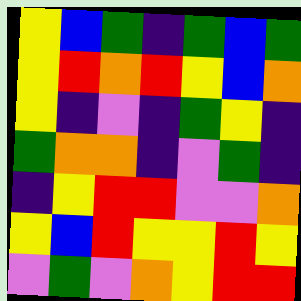[["yellow", "blue", "green", "indigo", "green", "blue", "green"], ["yellow", "red", "orange", "red", "yellow", "blue", "orange"], ["yellow", "indigo", "violet", "indigo", "green", "yellow", "indigo"], ["green", "orange", "orange", "indigo", "violet", "green", "indigo"], ["indigo", "yellow", "red", "red", "violet", "violet", "orange"], ["yellow", "blue", "red", "yellow", "yellow", "red", "yellow"], ["violet", "green", "violet", "orange", "yellow", "red", "red"]]